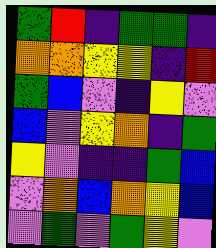[["green", "red", "indigo", "green", "green", "indigo"], ["orange", "orange", "yellow", "yellow", "indigo", "red"], ["green", "blue", "violet", "indigo", "yellow", "violet"], ["blue", "violet", "yellow", "orange", "indigo", "green"], ["yellow", "violet", "indigo", "indigo", "green", "blue"], ["violet", "orange", "blue", "orange", "yellow", "blue"], ["violet", "green", "violet", "green", "yellow", "violet"]]